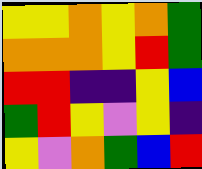[["yellow", "yellow", "orange", "yellow", "orange", "green"], ["orange", "orange", "orange", "yellow", "red", "green"], ["red", "red", "indigo", "indigo", "yellow", "blue"], ["green", "red", "yellow", "violet", "yellow", "indigo"], ["yellow", "violet", "orange", "green", "blue", "red"]]